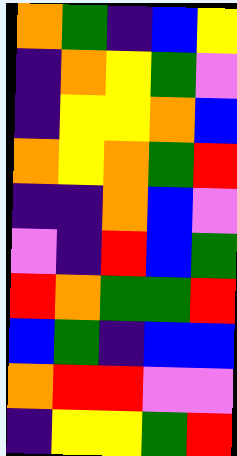[["orange", "green", "indigo", "blue", "yellow"], ["indigo", "orange", "yellow", "green", "violet"], ["indigo", "yellow", "yellow", "orange", "blue"], ["orange", "yellow", "orange", "green", "red"], ["indigo", "indigo", "orange", "blue", "violet"], ["violet", "indigo", "red", "blue", "green"], ["red", "orange", "green", "green", "red"], ["blue", "green", "indigo", "blue", "blue"], ["orange", "red", "red", "violet", "violet"], ["indigo", "yellow", "yellow", "green", "red"]]